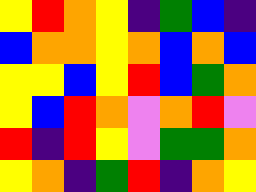[["yellow", "red", "orange", "yellow", "indigo", "green", "blue", "indigo"], ["blue", "orange", "orange", "yellow", "orange", "blue", "orange", "blue"], ["yellow", "yellow", "blue", "yellow", "red", "blue", "green", "orange"], ["yellow", "blue", "red", "orange", "violet", "orange", "red", "violet"], ["red", "indigo", "red", "yellow", "violet", "green", "green", "orange"], ["yellow", "orange", "indigo", "green", "red", "indigo", "orange", "yellow"]]